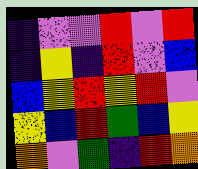[["indigo", "violet", "violet", "red", "violet", "red"], ["indigo", "yellow", "indigo", "red", "violet", "blue"], ["blue", "yellow", "red", "yellow", "red", "violet"], ["yellow", "blue", "red", "green", "blue", "yellow"], ["orange", "violet", "green", "indigo", "red", "orange"]]